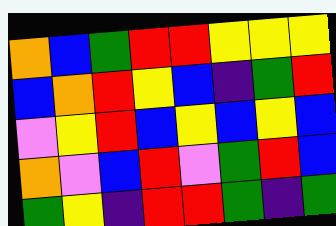[["orange", "blue", "green", "red", "red", "yellow", "yellow", "yellow"], ["blue", "orange", "red", "yellow", "blue", "indigo", "green", "red"], ["violet", "yellow", "red", "blue", "yellow", "blue", "yellow", "blue"], ["orange", "violet", "blue", "red", "violet", "green", "red", "blue"], ["green", "yellow", "indigo", "red", "red", "green", "indigo", "green"]]